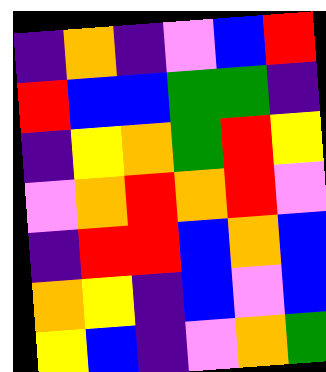[["indigo", "orange", "indigo", "violet", "blue", "red"], ["red", "blue", "blue", "green", "green", "indigo"], ["indigo", "yellow", "orange", "green", "red", "yellow"], ["violet", "orange", "red", "orange", "red", "violet"], ["indigo", "red", "red", "blue", "orange", "blue"], ["orange", "yellow", "indigo", "blue", "violet", "blue"], ["yellow", "blue", "indigo", "violet", "orange", "green"]]